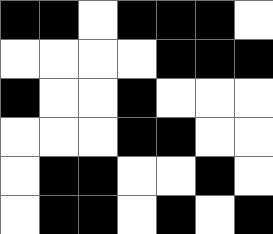[["black", "black", "white", "black", "black", "black", "white"], ["white", "white", "white", "white", "black", "black", "black"], ["black", "white", "white", "black", "white", "white", "white"], ["white", "white", "white", "black", "black", "white", "white"], ["white", "black", "black", "white", "white", "black", "white"], ["white", "black", "black", "white", "black", "white", "black"]]